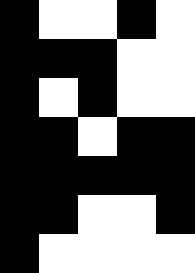[["black", "white", "white", "black", "white"], ["black", "black", "black", "white", "white"], ["black", "white", "black", "white", "white"], ["black", "black", "white", "black", "black"], ["black", "black", "black", "black", "black"], ["black", "black", "white", "white", "black"], ["black", "white", "white", "white", "white"]]